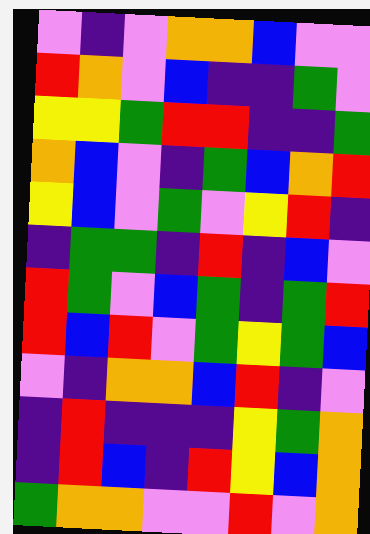[["violet", "indigo", "violet", "orange", "orange", "blue", "violet", "violet"], ["red", "orange", "violet", "blue", "indigo", "indigo", "green", "violet"], ["yellow", "yellow", "green", "red", "red", "indigo", "indigo", "green"], ["orange", "blue", "violet", "indigo", "green", "blue", "orange", "red"], ["yellow", "blue", "violet", "green", "violet", "yellow", "red", "indigo"], ["indigo", "green", "green", "indigo", "red", "indigo", "blue", "violet"], ["red", "green", "violet", "blue", "green", "indigo", "green", "red"], ["red", "blue", "red", "violet", "green", "yellow", "green", "blue"], ["violet", "indigo", "orange", "orange", "blue", "red", "indigo", "violet"], ["indigo", "red", "indigo", "indigo", "indigo", "yellow", "green", "orange"], ["indigo", "red", "blue", "indigo", "red", "yellow", "blue", "orange"], ["green", "orange", "orange", "violet", "violet", "red", "violet", "orange"]]